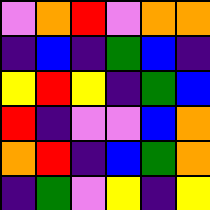[["violet", "orange", "red", "violet", "orange", "orange"], ["indigo", "blue", "indigo", "green", "blue", "indigo"], ["yellow", "red", "yellow", "indigo", "green", "blue"], ["red", "indigo", "violet", "violet", "blue", "orange"], ["orange", "red", "indigo", "blue", "green", "orange"], ["indigo", "green", "violet", "yellow", "indigo", "yellow"]]